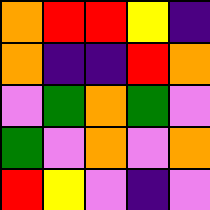[["orange", "red", "red", "yellow", "indigo"], ["orange", "indigo", "indigo", "red", "orange"], ["violet", "green", "orange", "green", "violet"], ["green", "violet", "orange", "violet", "orange"], ["red", "yellow", "violet", "indigo", "violet"]]